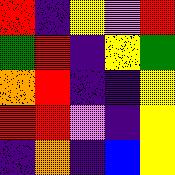[["red", "indigo", "yellow", "violet", "red"], ["green", "red", "indigo", "yellow", "green"], ["orange", "red", "indigo", "indigo", "yellow"], ["red", "red", "violet", "indigo", "yellow"], ["indigo", "orange", "indigo", "blue", "yellow"]]